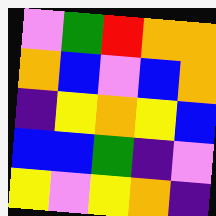[["violet", "green", "red", "orange", "orange"], ["orange", "blue", "violet", "blue", "orange"], ["indigo", "yellow", "orange", "yellow", "blue"], ["blue", "blue", "green", "indigo", "violet"], ["yellow", "violet", "yellow", "orange", "indigo"]]